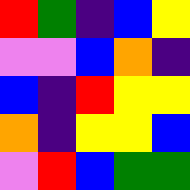[["red", "green", "indigo", "blue", "yellow"], ["violet", "violet", "blue", "orange", "indigo"], ["blue", "indigo", "red", "yellow", "yellow"], ["orange", "indigo", "yellow", "yellow", "blue"], ["violet", "red", "blue", "green", "green"]]